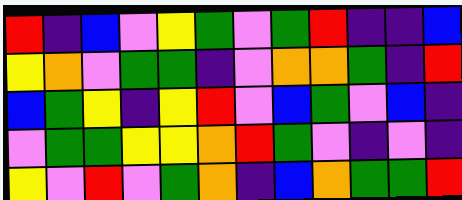[["red", "indigo", "blue", "violet", "yellow", "green", "violet", "green", "red", "indigo", "indigo", "blue"], ["yellow", "orange", "violet", "green", "green", "indigo", "violet", "orange", "orange", "green", "indigo", "red"], ["blue", "green", "yellow", "indigo", "yellow", "red", "violet", "blue", "green", "violet", "blue", "indigo"], ["violet", "green", "green", "yellow", "yellow", "orange", "red", "green", "violet", "indigo", "violet", "indigo"], ["yellow", "violet", "red", "violet", "green", "orange", "indigo", "blue", "orange", "green", "green", "red"]]